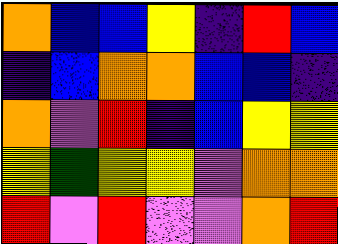[["orange", "blue", "blue", "yellow", "indigo", "red", "blue"], ["indigo", "blue", "orange", "orange", "blue", "blue", "indigo"], ["orange", "violet", "red", "indigo", "blue", "yellow", "yellow"], ["yellow", "green", "yellow", "yellow", "violet", "orange", "orange"], ["red", "violet", "red", "violet", "violet", "orange", "red"]]